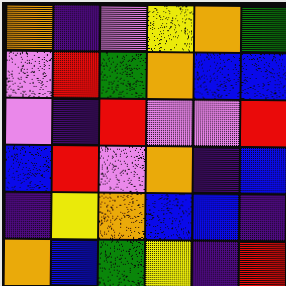[["orange", "indigo", "violet", "yellow", "orange", "green"], ["violet", "red", "green", "orange", "blue", "blue"], ["violet", "indigo", "red", "violet", "violet", "red"], ["blue", "red", "violet", "orange", "indigo", "blue"], ["indigo", "yellow", "orange", "blue", "blue", "indigo"], ["orange", "blue", "green", "yellow", "indigo", "red"]]